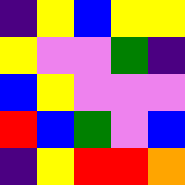[["indigo", "yellow", "blue", "yellow", "yellow"], ["yellow", "violet", "violet", "green", "indigo"], ["blue", "yellow", "violet", "violet", "violet"], ["red", "blue", "green", "violet", "blue"], ["indigo", "yellow", "red", "red", "orange"]]